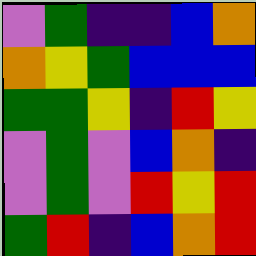[["violet", "green", "indigo", "indigo", "blue", "orange"], ["orange", "yellow", "green", "blue", "blue", "blue"], ["green", "green", "yellow", "indigo", "red", "yellow"], ["violet", "green", "violet", "blue", "orange", "indigo"], ["violet", "green", "violet", "red", "yellow", "red"], ["green", "red", "indigo", "blue", "orange", "red"]]